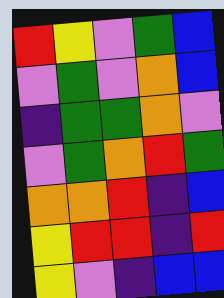[["red", "yellow", "violet", "green", "blue"], ["violet", "green", "violet", "orange", "blue"], ["indigo", "green", "green", "orange", "violet"], ["violet", "green", "orange", "red", "green"], ["orange", "orange", "red", "indigo", "blue"], ["yellow", "red", "red", "indigo", "red"], ["yellow", "violet", "indigo", "blue", "blue"]]